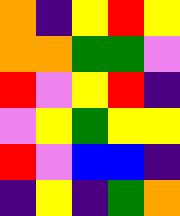[["orange", "indigo", "yellow", "red", "yellow"], ["orange", "orange", "green", "green", "violet"], ["red", "violet", "yellow", "red", "indigo"], ["violet", "yellow", "green", "yellow", "yellow"], ["red", "violet", "blue", "blue", "indigo"], ["indigo", "yellow", "indigo", "green", "orange"]]